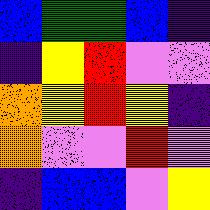[["blue", "green", "green", "blue", "indigo"], ["indigo", "yellow", "red", "violet", "violet"], ["orange", "yellow", "red", "yellow", "indigo"], ["orange", "violet", "violet", "red", "violet"], ["indigo", "blue", "blue", "violet", "yellow"]]